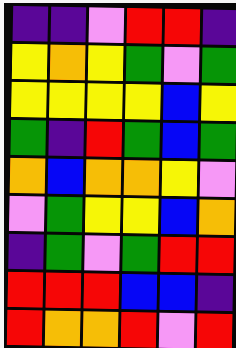[["indigo", "indigo", "violet", "red", "red", "indigo"], ["yellow", "orange", "yellow", "green", "violet", "green"], ["yellow", "yellow", "yellow", "yellow", "blue", "yellow"], ["green", "indigo", "red", "green", "blue", "green"], ["orange", "blue", "orange", "orange", "yellow", "violet"], ["violet", "green", "yellow", "yellow", "blue", "orange"], ["indigo", "green", "violet", "green", "red", "red"], ["red", "red", "red", "blue", "blue", "indigo"], ["red", "orange", "orange", "red", "violet", "red"]]